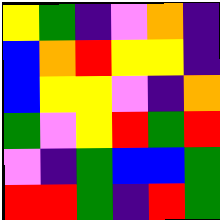[["yellow", "green", "indigo", "violet", "orange", "indigo"], ["blue", "orange", "red", "yellow", "yellow", "indigo"], ["blue", "yellow", "yellow", "violet", "indigo", "orange"], ["green", "violet", "yellow", "red", "green", "red"], ["violet", "indigo", "green", "blue", "blue", "green"], ["red", "red", "green", "indigo", "red", "green"]]